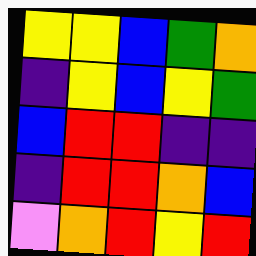[["yellow", "yellow", "blue", "green", "orange"], ["indigo", "yellow", "blue", "yellow", "green"], ["blue", "red", "red", "indigo", "indigo"], ["indigo", "red", "red", "orange", "blue"], ["violet", "orange", "red", "yellow", "red"]]